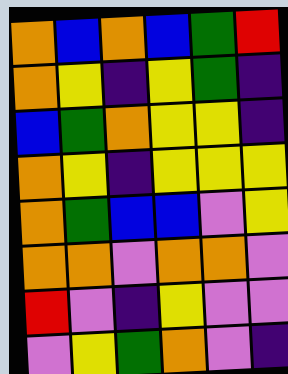[["orange", "blue", "orange", "blue", "green", "red"], ["orange", "yellow", "indigo", "yellow", "green", "indigo"], ["blue", "green", "orange", "yellow", "yellow", "indigo"], ["orange", "yellow", "indigo", "yellow", "yellow", "yellow"], ["orange", "green", "blue", "blue", "violet", "yellow"], ["orange", "orange", "violet", "orange", "orange", "violet"], ["red", "violet", "indigo", "yellow", "violet", "violet"], ["violet", "yellow", "green", "orange", "violet", "indigo"]]